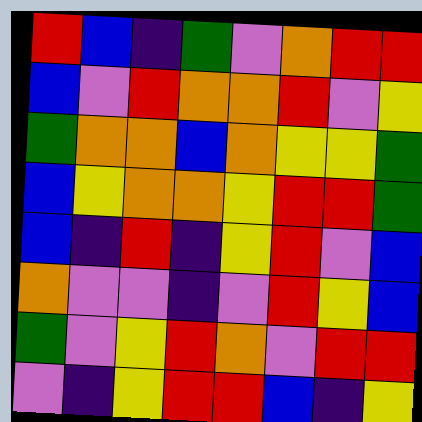[["red", "blue", "indigo", "green", "violet", "orange", "red", "red"], ["blue", "violet", "red", "orange", "orange", "red", "violet", "yellow"], ["green", "orange", "orange", "blue", "orange", "yellow", "yellow", "green"], ["blue", "yellow", "orange", "orange", "yellow", "red", "red", "green"], ["blue", "indigo", "red", "indigo", "yellow", "red", "violet", "blue"], ["orange", "violet", "violet", "indigo", "violet", "red", "yellow", "blue"], ["green", "violet", "yellow", "red", "orange", "violet", "red", "red"], ["violet", "indigo", "yellow", "red", "red", "blue", "indigo", "yellow"]]